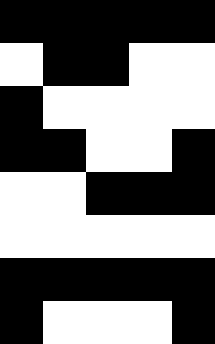[["black", "black", "black", "black", "black"], ["white", "black", "black", "white", "white"], ["black", "white", "white", "white", "white"], ["black", "black", "white", "white", "black"], ["white", "white", "black", "black", "black"], ["white", "white", "white", "white", "white"], ["black", "black", "black", "black", "black"], ["black", "white", "white", "white", "black"]]